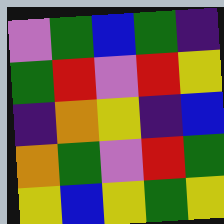[["violet", "green", "blue", "green", "indigo"], ["green", "red", "violet", "red", "yellow"], ["indigo", "orange", "yellow", "indigo", "blue"], ["orange", "green", "violet", "red", "green"], ["yellow", "blue", "yellow", "green", "yellow"]]